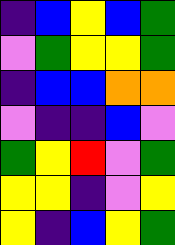[["indigo", "blue", "yellow", "blue", "green"], ["violet", "green", "yellow", "yellow", "green"], ["indigo", "blue", "blue", "orange", "orange"], ["violet", "indigo", "indigo", "blue", "violet"], ["green", "yellow", "red", "violet", "green"], ["yellow", "yellow", "indigo", "violet", "yellow"], ["yellow", "indigo", "blue", "yellow", "green"]]